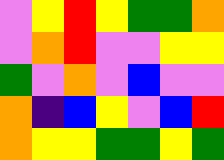[["violet", "yellow", "red", "yellow", "green", "green", "orange"], ["violet", "orange", "red", "violet", "violet", "yellow", "yellow"], ["green", "violet", "orange", "violet", "blue", "violet", "violet"], ["orange", "indigo", "blue", "yellow", "violet", "blue", "red"], ["orange", "yellow", "yellow", "green", "green", "yellow", "green"]]